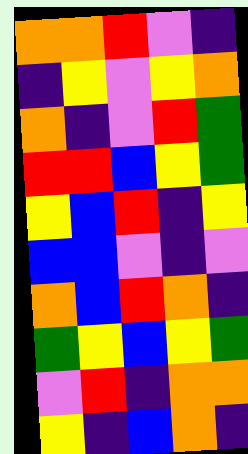[["orange", "orange", "red", "violet", "indigo"], ["indigo", "yellow", "violet", "yellow", "orange"], ["orange", "indigo", "violet", "red", "green"], ["red", "red", "blue", "yellow", "green"], ["yellow", "blue", "red", "indigo", "yellow"], ["blue", "blue", "violet", "indigo", "violet"], ["orange", "blue", "red", "orange", "indigo"], ["green", "yellow", "blue", "yellow", "green"], ["violet", "red", "indigo", "orange", "orange"], ["yellow", "indigo", "blue", "orange", "indigo"]]